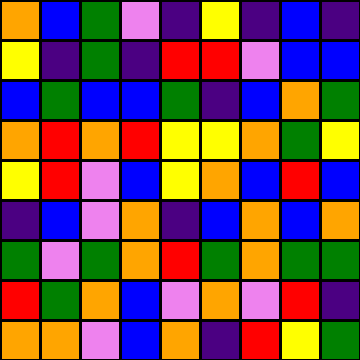[["orange", "blue", "green", "violet", "indigo", "yellow", "indigo", "blue", "indigo"], ["yellow", "indigo", "green", "indigo", "red", "red", "violet", "blue", "blue"], ["blue", "green", "blue", "blue", "green", "indigo", "blue", "orange", "green"], ["orange", "red", "orange", "red", "yellow", "yellow", "orange", "green", "yellow"], ["yellow", "red", "violet", "blue", "yellow", "orange", "blue", "red", "blue"], ["indigo", "blue", "violet", "orange", "indigo", "blue", "orange", "blue", "orange"], ["green", "violet", "green", "orange", "red", "green", "orange", "green", "green"], ["red", "green", "orange", "blue", "violet", "orange", "violet", "red", "indigo"], ["orange", "orange", "violet", "blue", "orange", "indigo", "red", "yellow", "green"]]